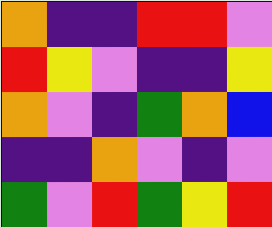[["orange", "indigo", "indigo", "red", "red", "violet"], ["red", "yellow", "violet", "indigo", "indigo", "yellow"], ["orange", "violet", "indigo", "green", "orange", "blue"], ["indigo", "indigo", "orange", "violet", "indigo", "violet"], ["green", "violet", "red", "green", "yellow", "red"]]